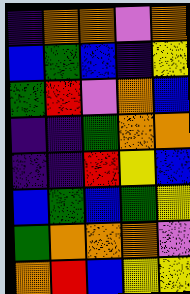[["indigo", "orange", "orange", "violet", "orange"], ["blue", "green", "blue", "indigo", "yellow"], ["green", "red", "violet", "orange", "blue"], ["indigo", "indigo", "green", "orange", "orange"], ["indigo", "indigo", "red", "yellow", "blue"], ["blue", "green", "blue", "green", "yellow"], ["green", "orange", "orange", "orange", "violet"], ["orange", "red", "blue", "yellow", "yellow"]]